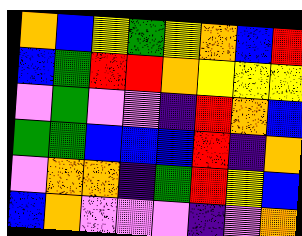[["orange", "blue", "yellow", "green", "yellow", "orange", "blue", "red"], ["blue", "green", "red", "red", "orange", "yellow", "yellow", "yellow"], ["violet", "green", "violet", "violet", "indigo", "red", "orange", "blue"], ["green", "green", "blue", "blue", "blue", "red", "indigo", "orange"], ["violet", "orange", "orange", "indigo", "green", "red", "yellow", "blue"], ["blue", "orange", "violet", "violet", "violet", "indigo", "violet", "orange"]]